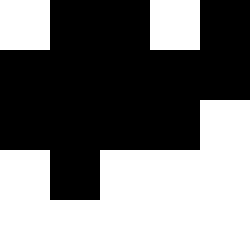[["white", "black", "black", "white", "black"], ["black", "black", "black", "black", "black"], ["black", "black", "black", "black", "white"], ["white", "black", "white", "white", "white"], ["white", "white", "white", "white", "white"]]